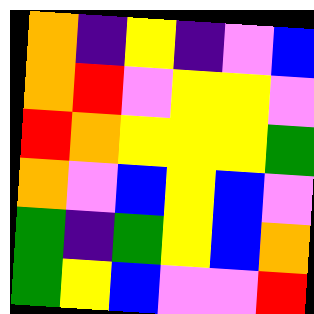[["orange", "indigo", "yellow", "indigo", "violet", "blue"], ["orange", "red", "violet", "yellow", "yellow", "violet"], ["red", "orange", "yellow", "yellow", "yellow", "green"], ["orange", "violet", "blue", "yellow", "blue", "violet"], ["green", "indigo", "green", "yellow", "blue", "orange"], ["green", "yellow", "blue", "violet", "violet", "red"]]